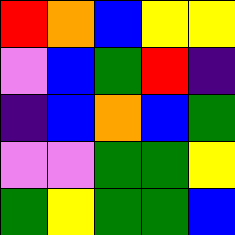[["red", "orange", "blue", "yellow", "yellow"], ["violet", "blue", "green", "red", "indigo"], ["indigo", "blue", "orange", "blue", "green"], ["violet", "violet", "green", "green", "yellow"], ["green", "yellow", "green", "green", "blue"]]